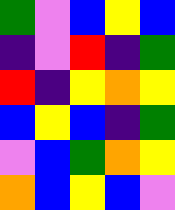[["green", "violet", "blue", "yellow", "blue"], ["indigo", "violet", "red", "indigo", "green"], ["red", "indigo", "yellow", "orange", "yellow"], ["blue", "yellow", "blue", "indigo", "green"], ["violet", "blue", "green", "orange", "yellow"], ["orange", "blue", "yellow", "blue", "violet"]]